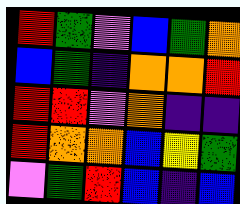[["red", "green", "violet", "blue", "green", "orange"], ["blue", "green", "indigo", "orange", "orange", "red"], ["red", "red", "violet", "orange", "indigo", "indigo"], ["red", "orange", "orange", "blue", "yellow", "green"], ["violet", "green", "red", "blue", "indigo", "blue"]]